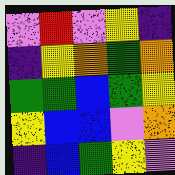[["violet", "red", "violet", "yellow", "indigo"], ["indigo", "yellow", "orange", "green", "orange"], ["green", "green", "blue", "green", "yellow"], ["yellow", "blue", "blue", "violet", "orange"], ["indigo", "blue", "green", "yellow", "violet"]]